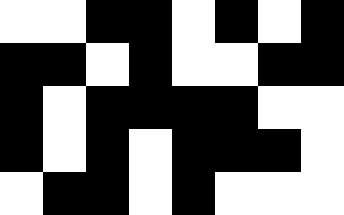[["white", "white", "black", "black", "white", "black", "white", "black"], ["black", "black", "white", "black", "white", "white", "black", "black"], ["black", "white", "black", "black", "black", "black", "white", "white"], ["black", "white", "black", "white", "black", "black", "black", "white"], ["white", "black", "black", "white", "black", "white", "white", "white"]]